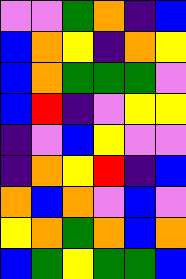[["violet", "violet", "green", "orange", "indigo", "blue"], ["blue", "orange", "yellow", "indigo", "orange", "yellow"], ["blue", "orange", "green", "green", "green", "violet"], ["blue", "red", "indigo", "violet", "yellow", "yellow"], ["indigo", "violet", "blue", "yellow", "violet", "violet"], ["indigo", "orange", "yellow", "red", "indigo", "blue"], ["orange", "blue", "orange", "violet", "blue", "violet"], ["yellow", "orange", "green", "orange", "blue", "orange"], ["blue", "green", "yellow", "green", "green", "blue"]]